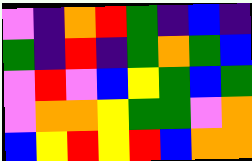[["violet", "indigo", "orange", "red", "green", "indigo", "blue", "indigo"], ["green", "indigo", "red", "indigo", "green", "orange", "green", "blue"], ["violet", "red", "violet", "blue", "yellow", "green", "blue", "green"], ["violet", "orange", "orange", "yellow", "green", "green", "violet", "orange"], ["blue", "yellow", "red", "yellow", "red", "blue", "orange", "orange"]]